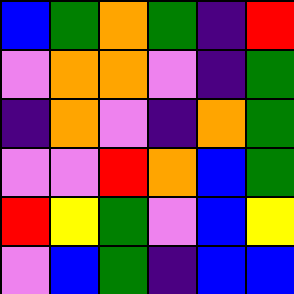[["blue", "green", "orange", "green", "indigo", "red"], ["violet", "orange", "orange", "violet", "indigo", "green"], ["indigo", "orange", "violet", "indigo", "orange", "green"], ["violet", "violet", "red", "orange", "blue", "green"], ["red", "yellow", "green", "violet", "blue", "yellow"], ["violet", "blue", "green", "indigo", "blue", "blue"]]